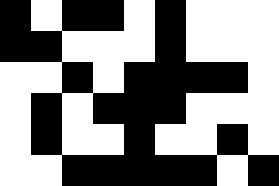[["black", "white", "black", "black", "white", "black", "white", "white", "white"], ["black", "black", "white", "white", "white", "black", "white", "white", "white"], ["white", "white", "black", "white", "black", "black", "black", "black", "white"], ["white", "black", "white", "black", "black", "black", "white", "white", "white"], ["white", "black", "white", "white", "black", "white", "white", "black", "white"], ["white", "white", "black", "black", "black", "black", "black", "white", "black"]]